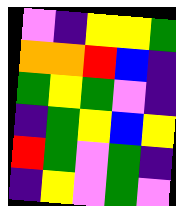[["violet", "indigo", "yellow", "yellow", "green"], ["orange", "orange", "red", "blue", "indigo"], ["green", "yellow", "green", "violet", "indigo"], ["indigo", "green", "yellow", "blue", "yellow"], ["red", "green", "violet", "green", "indigo"], ["indigo", "yellow", "violet", "green", "violet"]]